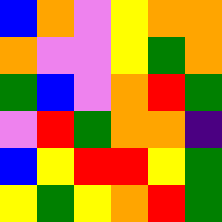[["blue", "orange", "violet", "yellow", "orange", "orange"], ["orange", "violet", "violet", "yellow", "green", "orange"], ["green", "blue", "violet", "orange", "red", "green"], ["violet", "red", "green", "orange", "orange", "indigo"], ["blue", "yellow", "red", "red", "yellow", "green"], ["yellow", "green", "yellow", "orange", "red", "green"]]